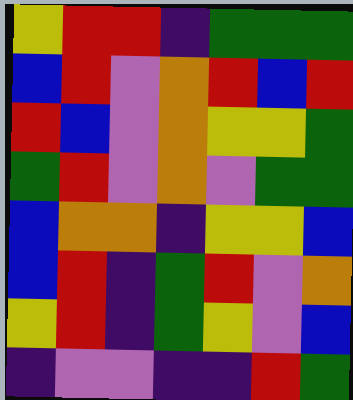[["yellow", "red", "red", "indigo", "green", "green", "green"], ["blue", "red", "violet", "orange", "red", "blue", "red"], ["red", "blue", "violet", "orange", "yellow", "yellow", "green"], ["green", "red", "violet", "orange", "violet", "green", "green"], ["blue", "orange", "orange", "indigo", "yellow", "yellow", "blue"], ["blue", "red", "indigo", "green", "red", "violet", "orange"], ["yellow", "red", "indigo", "green", "yellow", "violet", "blue"], ["indigo", "violet", "violet", "indigo", "indigo", "red", "green"]]